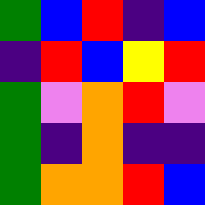[["green", "blue", "red", "indigo", "blue"], ["indigo", "red", "blue", "yellow", "red"], ["green", "violet", "orange", "red", "violet"], ["green", "indigo", "orange", "indigo", "indigo"], ["green", "orange", "orange", "red", "blue"]]